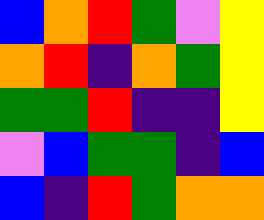[["blue", "orange", "red", "green", "violet", "yellow"], ["orange", "red", "indigo", "orange", "green", "yellow"], ["green", "green", "red", "indigo", "indigo", "yellow"], ["violet", "blue", "green", "green", "indigo", "blue"], ["blue", "indigo", "red", "green", "orange", "orange"]]